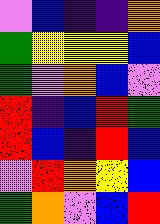[["violet", "blue", "indigo", "indigo", "orange"], ["green", "yellow", "yellow", "yellow", "blue"], ["green", "violet", "orange", "blue", "violet"], ["red", "indigo", "blue", "red", "green"], ["red", "blue", "indigo", "red", "blue"], ["violet", "red", "orange", "yellow", "blue"], ["green", "orange", "violet", "blue", "red"]]